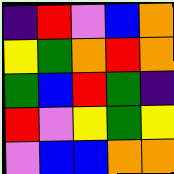[["indigo", "red", "violet", "blue", "orange"], ["yellow", "green", "orange", "red", "orange"], ["green", "blue", "red", "green", "indigo"], ["red", "violet", "yellow", "green", "yellow"], ["violet", "blue", "blue", "orange", "orange"]]